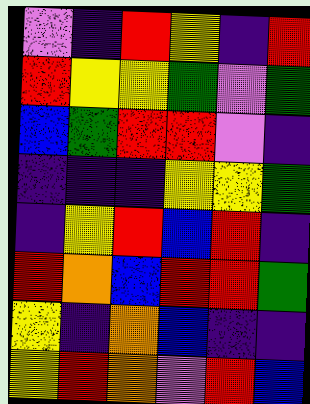[["violet", "indigo", "red", "yellow", "indigo", "red"], ["red", "yellow", "yellow", "green", "violet", "green"], ["blue", "green", "red", "red", "violet", "indigo"], ["indigo", "indigo", "indigo", "yellow", "yellow", "green"], ["indigo", "yellow", "red", "blue", "red", "indigo"], ["red", "orange", "blue", "red", "red", "green"], ["yellow", "indigo", "orange", "blue", "indigo", "indigo"], ["yellow", "red", "orange", "violet", "red", "blue"]]